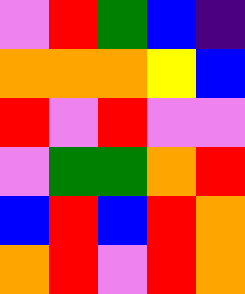[["violet", "red", "green", "blue", "indigo"], ["orange", "orange", "orange", "yellow", "blue"], ["red", "violet", "red", "violet", "violet"], ["violet", "green", "green", "orange", "red"], ["blue", "red", "blue", "red", "orange"], ["orange", "red", "violet", "red", "orange"]]